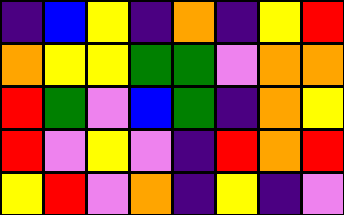[["indigo", "blue", "yellow", "indigo", "orange", "indigo", "yellow", "red"], ["orange", "yellow", "yellow", "green", "green", "violet", "orange", "orange"], ["red", "green", "violet", "blue", "green", "indigo", "orange", "yellow"], ["red", "violet", "yellow", "violet", "indigo", "red", "orange", "red"], ["yellow", "red", "violet", "orange", "indigo", "yellow", "indigo", "violet"]]